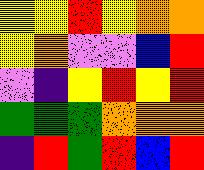[["yellow", "yellow", "red", "yellow", "orange", "orange"], ["yellow", "orange", "violet", "violet", "blue", "red"], ["violet", "indigo", "yellow", "red", "yellow", "red"], ["green", "green", "green", "orange", "orange", "orange"], ["indigo", "red", "green", "red", "blue", "red"]]